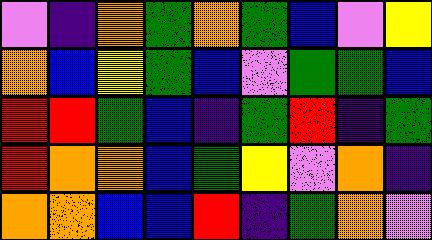[["violet", "indigo", "orange", "green", "orange", "green", "blue", "violet", "yellow"], ["orange", "blue", "yellow", "green", "blue", "violet", "green", "green", "blue"], ["red", "red", "green", "blue", "indigo", "green", "red", "indigo", "green"], ["red", "orange", "orange", "blue", "green", "yellow", "violet", "orange", "indigo"], ["orange", "orange", "blue", "blue", "red", "indigo", "green", "orange", "violet"]]